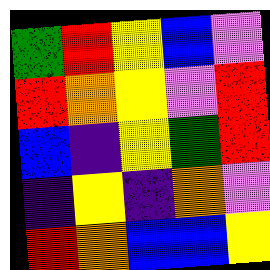[["green", "red", "yellow", "blue", "violet"], ["red", "orange", "yellow", "violet", "red"], ["blue", "indigo", "yellow", "green", "red"], ["indigo", "yellow", "indigo", "orange", "violet"], ["red", "orange", "blue", "blue", "yellow"]]